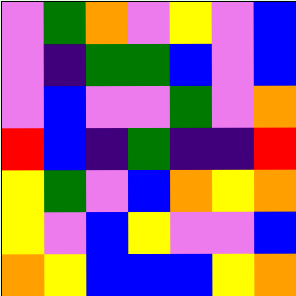[["violet", "green", "orange", "violet", "yellow", "violet", "blue"], ["violet", "indigo", "green", "green", "blue", "violet", "blue"], ["violet", "blue", "violet", "violet", "green", "violet", "orange"], ["red", "blue", "indigo", "green", "indigo", "indigo", "red"], ["yellow", "green", "violet", "blue", "orange", "yellow", "orange"], ["yellow", "violet", "blue", "yellow", "violet", "violet", "blue"], ["orange", "yellow", "blue", "blue", "blue", "yellow", "orange"]]